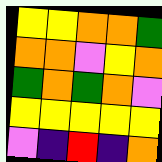[["yellow", "yellow", "orange", "orange", "green"], ["orange", "orange", "violet", "yellow", "orange"], ["green", "orange", "green", "orange", "violet"], ["yellow", "yellow", "yellow", "yellow", "yellow"], ["violet", "indigo", "red", "indigo", "orange"]]